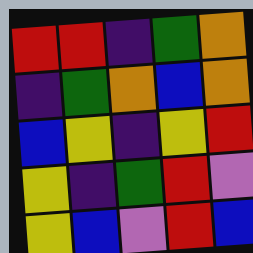[["red", "red", "indigo", "green", "orange"], ["indigo", "green", "orange", "blue", "orange"], ["blue", "yellow", "indigo", "yellow", "red"], ["yellow", "indigo", "green", "red", "violet"], ["yellow", "blue", "violet", "red", "blue"]]